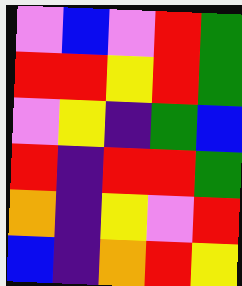[["violet", "blue", "violet", "red", "green"], ["red", "red", "yellow", "red", "green"], ["violet", "yellow", "indigo", "green", "blue"], ["red", "indigo", "red", "red", "green"], ["orange", "indigo", "yellow", "violet", "red"], ["blue", "indigo", "orange", "red", "yellow"]]